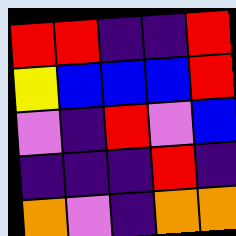[["red", "red", "indigo", "indigo", "red"], ["yellow", "blue", "blue", "blue", "red"], ["violet", "indigo", "red", "violet", "blue"], ["indigo", "indigo", "indigo", "red", "indigo"], ["orange", "violet", "indigo", "orange", "orange"]]